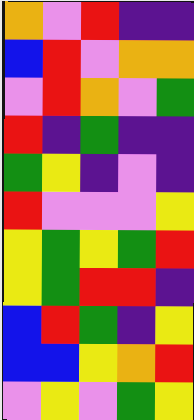[["orange", "violet", "red", "indigo", "indigo"], ["blue", "red", "violet", "orange", "orange"], ["violet", "red", "orange", "violet", "green"], ["red", "indigo", "green", "indigo", "indigo"], ["green", "yellow", "indigo", "violet", "indigo"], ["red", "violet", "violet", "violet", "yellow"], ["yellow", "green", "yellow", "green", "red"], ["yellow", "green", "red", "red", "indigo"], ["blue", "red", "green", "indigo", "yellow"], ["blue", "blue", "yellow", "orange", "red"], ["violet", "yellow", "violet", "green", "yellow"]]